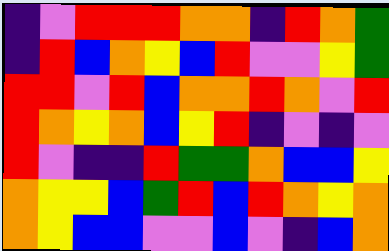[["indigo", "violet", "red", "red", "red", "orange", "orange", "indigo", "red", "orange", "green"], ["indigo", "red", "blue", "orange", "yellow", "blue", "red", "violet", "violet", "yellow", "green"], ["red", "red", "violet", "red", "blue", "orange", "orange", "red", "orange", "violet", "red"], ["red", "orange", "yellow", "orange", "blue", "yellow", "red", "indigo", "violet", "indigo", "violet"], ["red", "violet", "indigo", "indigo", "red", "green", "green", "orange", "blue", "blue", "yellow"], ["orange", "yellow", "yellow", "blue", "green", "red", "blue", "red", "orange", "yellow", "orange"], ["orange", "yellow", "blue", "blue", "violet", "violet", "blue", "violet", "indigo", "blue", "orange"]]